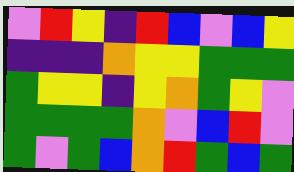[["violet", "red", "yellow", "indigo", "red", "blue", "violet", "blue", "yellow"], ["indigo", "indigo", "indigo", "orange", "yellow", "yellow", "green", "green", "green"], ["green", "yellow", "yellow", "indigo", "yellow", "orange", "green", "yellow", "violet"], ["green", "green", "green", "green", "orange", "violet", "blue", "red", "violet"], ["green", "violet", "green", "blue", "orange", "red", "green", "blue", "green"]]